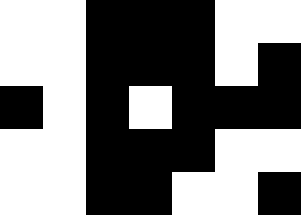[["white", "white", "black", "black", "black", "white", "white"], ["white", "white", "black", "black", "black", "white", "black"], ["black", "white", "black", "white", "black", "black", "black"], ["white", "white", "black", "black", "black", "white", "white"], ["white", "white", "black", "black", "white", "white", "black"]]